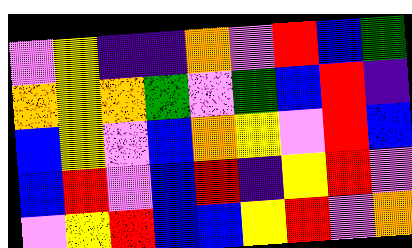[["violet", "yellow", "indigo", "indigo", "orange", "violet", "red", "blue", "green"], ["orange", "yellow", "orange", "green", "violet", "green", "blue", "red", "indigo"], ["blue", "yellow", "violet", "blue", "orange", "yellow", "violet", "red", "blue"], ["blue", "red", "violet", "blue", "red", "indigo", "yellow", "red", "violet"], ["violet", "yellow", "red", "blue", "blue", "yellow", "red", "violet", "orange"]]